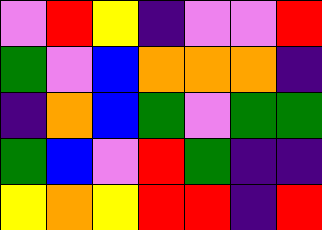[["violet", "red", "yellow", "indigo", "violet", "violet", "red"], ["green", "violet", "blue", "orange", "orange", "orange", "indigo"], ["indigo", "orange", "blue", "green", "violet", "green", "green"], ["green", "blue", "violet", "red", "green", "indigo", "indigo"], ["yellow", "orange", "yellow", "red", "red", "indigo", "red"]]